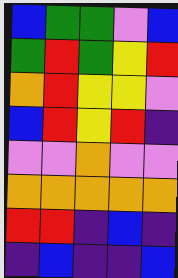[["blue", "green", "green", "violet", "blue"], ["green", "red", "green", "yellow", "red"], ["orange", "red", "yellow", "yellow", "violet"], ["blue", "red", "yellow", "red", "indigo"], ["violet", "violet", "orange", "violet", "violet"], ["orange", "orange", "orange", "orange", "orange"], ["red", "red", "indigo", "blue", "indigo"], ["indigo", "blue", "indigo", "indigo", "blue"]]